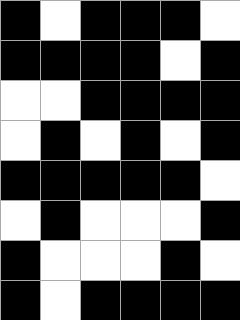[["black", "white", "black", "black", "black", "white"], ["black", "black", "black", "black", "white", "black"], ["white", "white", "black", "black", "black", "black"], ["white", "black", "white", "black", "white", "black"], ["black", "black", "black", "black", "black", "white"], ["white", "black", "white", "white", "white", "black"], ["black", "white", "white", "white", "black", "white"], ["black", "white", "black", "black", "black", "black"]]